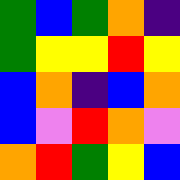[["green", "blue", "green", "orange", "indigo"], ["green", "yellow", "yellow", "red", "yellow"], ["blue", "orange", "indigo", "blue", "orange"], ["blue", "violet", "red", "orange", "violet"], ["orange", "red", "green", "yellow", "blue"]]